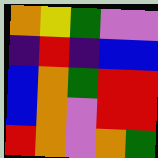[["orange", "yellow", "green", "violet", "violet"], ["indigo", "red", "indigo", "blue", "blue"], ["blue", "orange", "green", "red", "red"], ["blue", "orange", "violet", "red", "red"], ["red", "orange", "violet", "orange", "green"]]